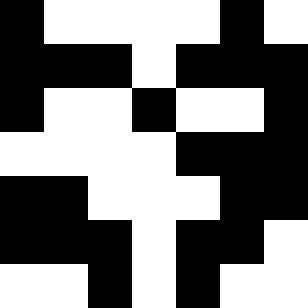[["black", "white", "white", "white", "white", "black", "white"], ["black", "black", "black", "white", "black", "black", "black"], ["black", "white", "white", "black", "white", "white", "black"], ["white", "white", "white", "white", "black", "black", "black"], ["black", "black", "white", "white", "white", "black", "black"], ["black", "black", "black", "white", "black", "black", "white"], ["white", "white", "black", "white", "black", "white", "white"]]